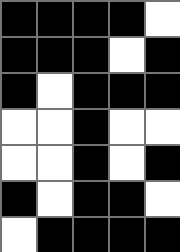[["black", "black", "black", "black", "white"], ["black", "black", "black", "white", "black"], ["black", "white", "black", "black", "black"], ["white", "white", "black", "white", "white"], ["white", "white", "black", "white", "black"], ["black", "white", "black", "black", "white"], ["white", "black", "black", "black", "black"]]